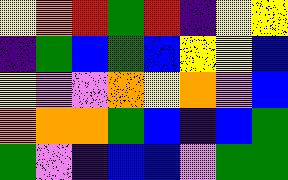[["yellow", "orange", "red", "green", "red", "indigo", "yellow", "yellow"], ["indigo", "green", "blue", "green", "blue", "yellow", "yellow", "blue"], ["yellow", "violet", "violet", "orange", "yellow", "orange", "violet", "blue"], ["orange", "orange", "orange", "green", "blue", "indigo", "blue", "green"], ["green", "violet", "indigo", "blue", "blue", "violet", "green", "green"]]